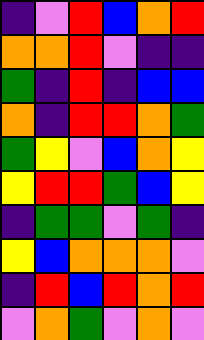[["indigo", "violet", "red", "blue", "orange", "red"], ["orange", "orange", "red", "violet", "indigo", "indigo"], ["green", "indigo", "red", "indigo", "blue", "blue"], ["orange", "indigo", "red", "red", "orange", "green"], ["green", "yellow", "violet", "blue", "orange", "yellow"], ["yellow", "red", "red", "green", "blue", "yellow"], ["indigo", "green", "green", "violet", "green", "indigo"], ["yellow", "blue", "orange", "orange", "orange", "violet"], ["indigo", "red", "blue", "red", "orange", "red"], ["violet", "orange", "green", "violet", "orange", "violet"]]